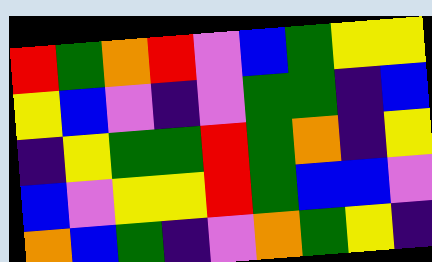[["red", "green", "orange", "red", "violet", "blue", "green", "yellow", "yellow"], ["yellow", "blue", "violet", "indigo", "violet", "green", "green", "indigo", "blue"], ["indigo", "yellow", "green", "green", "red", "green", "orange", "indigo", "yellow"], ["blue", "violet", "yellow", "yellow", "red", "green", "blue", "blue", "violet"], ["orange", "blue", "green", "indigo", "violet", "orange", "green", "yellow", "indigo"]]